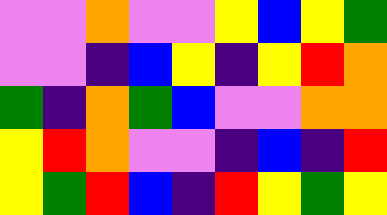[["violet", "violet", "orange", "violet", "violet", "yellow", "blue", "yellow", "green"], ["violet", "violet", "indigo", "blue", "yellow", "indigo", "yellow", "red", "orange"], ["green", "indigo", "orange", "green", "blue", "violet", "violet", "orange", "orange"], ["yellow", "red", "orange", "violet", "violet", "indigo", "blue", "indigo", "red"], ["yellow", "green", "red", "blue", "indigo", "red", "yellow", "green", "yellow"]]